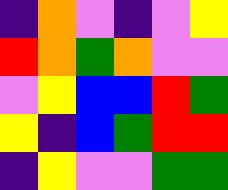[["indigo", "orange", "violet", "indigo", "violet", "yellow"], ["red", "orange", "green", "orange", "violet", "violet"], ["violet", "yellow", "blue", "blue", "red", "green"], ["yellow", "indigo", "blue", "green", "red", "red"], ["indigo", "yellow", "violet", "violet", "green", "green"]]